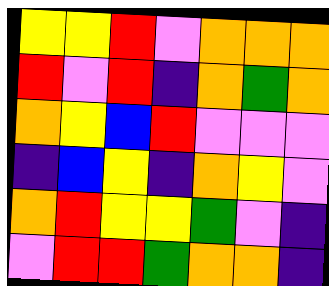[["yellow", "yellow", "red", "violet", "orange", "orange", "orange"], ["red", "violet", "red", "indigo", "orange", "green", "orange"], ["orange", "yellow", "blue", "red", "violet", "violet", "violet"], ["indigo", "blue", "yellow", "indigo", "orange", "yellow", "violet"], ["orange", "red", "yellow", "yellow", "green", "violet", "indigo"], ["violet", "red", "red", "green", "orange", "orange", "indigo"]]